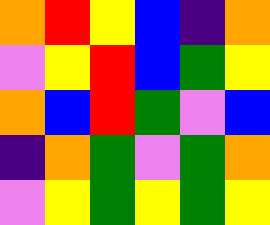[["orange", "red", "yellow", "blue", "indigo", "orange"], ["violet", "yellow", "red", "blue", "green", "yellow"], ["orange", "blue", "red", "green", "violet", "blue"], ["indigo", "orange", "green", "violet", "green", "orange"], ["violet", "yellow", "green", "yellow", "green", "yellow"]]